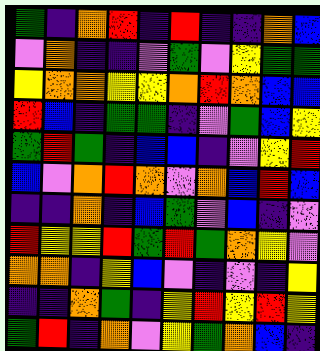[["green", "indigo", "orange", "red", "indigo", "red", "indigo", "indigo", "orange", "blue"], ["violet", "orange", "indigo", "indigo", "violet", "green", "violet", "yellow", "green", "green"], ["yellow", "orange", "orange", "yellow", "yellow", "orange", "red", "orange", "blue", "blue"], ["red", "blue", "indigo", "green", "green", "indigo", "violet", "green", "blue", "yellow"], ["green", "red", "green", "indigo", "blue", "blue", "indigo", "violet", "yellow", "red"], ["blue", "violet", "orange", "red", "orange", "violet", "orange", "blue", "red", "blue"], ["indigo", "indigo", "orange", "indigo", "blue", "green", "violet", "blue", "indigo", "violet"], ["red", "yellow", "yellow", "red", "green", "red", "green", "orange", "yellow", "violet"], ["orange", "orange", "indigo", "yellow", "blue", "violet", "indigo", "violet", "indigo", "yellow"], ["indigo", "indigo", "orange", "green", "indigo", "yellow", "red", "yellow", "red", "yellow"], ["green", "red", "indigo", "orange", "violet", "yellow", "green", "orange", "blue", "indigo"]]